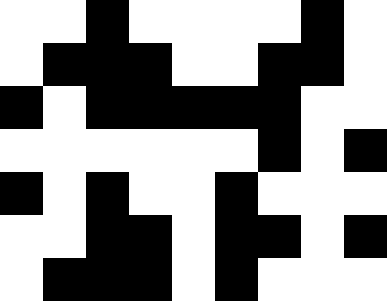[["white", "white", "black", "white", "white", "white", "white", "black", "white"], ["white", "black", "black", "black", "white", "white", "black", "black", "white"], ["black", "white", "black", "black", "black", "black", "black", "white", "white"], ["white", "white", "white", "white", "white", "white", "black", "white", "black"], ["black", "white", "black", "white", "white", "black", "white", "white", "white"], ["white", "white", "black", "black", "white", "black", "black", "white", "black"], ["white", "black", "black", "black", "white", "black", "white", "white", "white"]]